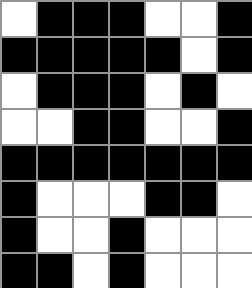[["white", "black", "black", "black", "white", "white", "black"], ["black", "black", "black", "black", "black", "white", "black"], ["white", "black", "black", "black", "white", "black", "white"], ["white", "white", "black", "black", "white", "white", "black"], ["black", "black", "black", "black", "black", "black", "black"], ["black", "white", "white", "white", "black", "black", "white"], ["black", "white", "white", "black", "white", "white", "white"], ["black", "black", "white", "black", "white", "white", "white"]]